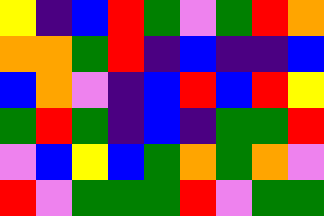[["yellow", "indigo", "blue", "red", "green", "violet", "green", "red", "orange"], ["orange", "orange", "green", "red", "indigo", "blue", "indigo", "indigo", "blue"], ["blue", "orange", "violet", "indigo", "blue", "red", "blue", "red", "yellow"], ["green", "red", "green", "indigo", "blue", "indigo", "green", "green", "red"], ["violet", "blue", "yellow", "blue", "green", "orange", "green", "orange", "violet"], ["red", "violet", "green", "green", "green", "red", "violet", "green", "green"]]